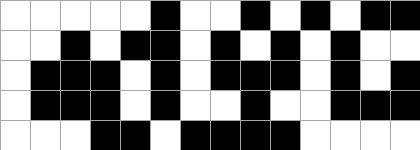[["white", "white", "white", "white", "white", "black", "white", "white", "black", "white", "black", "white", "black", "black"], ["white", "white", "black", "white", "black", "black", "white", "black", "white", "black", "white", "black", "white", "white"], ["white", "black", "black", "black", "white", "black", "white", "black", "black", "black", "white", "black", "white", "black"], ["white", "black", "black", "black", "white", "black", "white", "white", "black", "white", "white", "black", "black", "black"], ["white", "white", "white", "black", "black", "white", "black", "black", "black", "black", "white", "white", "white", "white"]]